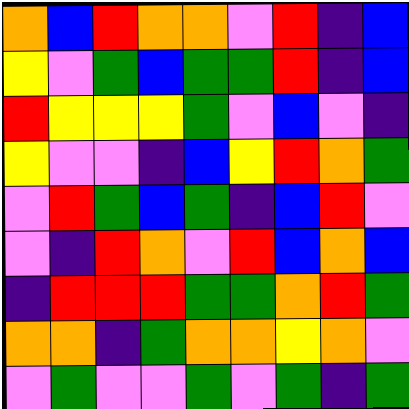[["orange", "blue", "red", "orange", "orange", "violet", "red", "indigo", "blue"], ["yellow", "violet", "green", "blue", "green", "green", "red", "indigo", "blue"], ["red", "yellow", "yellow", "yellow", "green", "violet", "blue", "violet", "indigo"], ["yellow", "violet", "violet", "indigo", "blue", "yellow", "red", "orange", "green"], ["violet", "red", "green", "blue", "green", "indigo", "blue", "red", "violet"], ["violet", "indigo", "red", "orange", "violet", "red", "blue", "orange", "blue"], ["indigo", "red", "red", "red", "green", "green", "orange", "red", "green"], ["orange", "orange", "indigo", "green", "orange", "orange", "yellow", "orange", "violet"], ["violet", "green", "violet", "violet", "green", "violet", "green", "indigo", "green"]]